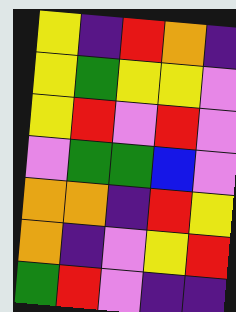[["yellow", "indigo", "red", "orange", "indigo"], ["yellow", "green", "yellow", "yellow", "violet"], ["yellow", "red", "violet", "red", "violet"], ["violet", "green", "green", "blue", "violet"], ["orange", "orange", "indigo", "red", "yellow"], ["orange", "indigo", "violet", "yellow", "red"], ["green", "red", "violet", "indigo", "indigo"]]